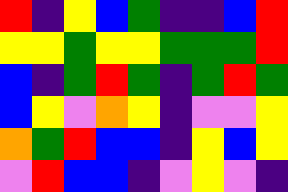[["red", "indigo", "yellow", "blue", "green", "indigo", "indigo", "blue", "red"], ["yellow", "yellow", "green", "yellow", "yellow", "green", "green", "green", "red"], ["blue", "indigo", "green", "red", "green", "indigo", "green", "red", "green"], ["blue", "yellow", "violet", "orange", "yellow", "indigo", "violet", "violet", "yellow"], ["orange", "green", "red", "blue", "blue", "indigo", "yellow", "blue", "yellow"], ["violet", "red", "blue", "blue", "indigo", "violet", "yellow", "violet", "indigo"]]